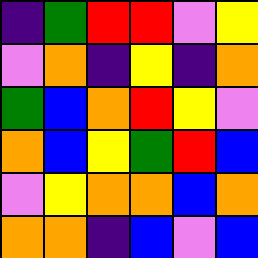[["indigo", "green", "red", "red", "violet", "yellow"], ["violet", "orange", "indigo", "yellow", "indigo", "orange"], ["green", "blue", "orange", "red", "yellow", "violet"], ["orange", "blue", "yellow", "green", "red", "blue"], ["violet", "yellow", "orange", "orange", "blue", "orange"], ["orange", "orange", "indigo", "blue", "violet", "blue"]]